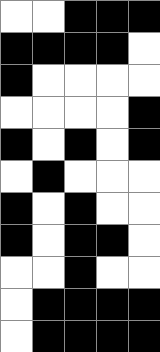[["white", "white", "black", "black", "black"], ["black", "black", "black", "black", "white"], ["black", "white", "white", "white", "white"], ["white", "white", "white", "white", "black"], ["black", "white", "black", "white", "black"], ["white", "black", "white", "white", "white"], ["black", "white", "black", "white", "white"], ["black", "white", "black", "black", "white"], ["white", "white", "black", "white", "white"], ["white", "black", "black", "black", "black"], ["white", "black", "black", "black", "black"]]